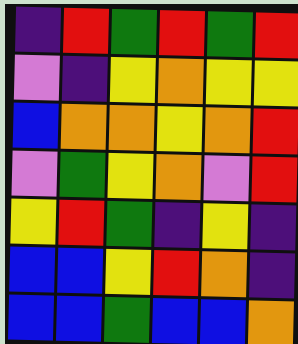[["indigo", "red", "green", "red", "green", "red"], ["violet", "indigo", "yellow", "orange", "yellow", "yellow"], ["blue", "orange", "orange", "yellow", "orange", "red"], ["violet", "green", "yellow", "orange", "violet", "red"], ["yellow", "red", "green", "indigo", "yellow", "indigo"], ["blue", "blue", "yellow", "red", "orange", "indigo"], ["blue", "blue", "green", "blue", "blue", "orange"]]